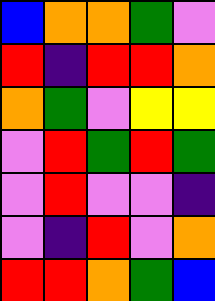[["blue", "orange", "orange", "green", "violet"], ["red", "indigo", "red", "red", "orange"], ["orange", "green", "violet", "yellow", "yellow"], ["violet", "red", "green", "red", "green"], ["violet", "red", "violet", "violet", "indigo"], ["violet", "indigo", "red", "violet", "orange"], ["red", "red", "orange", "green", "blue"]]